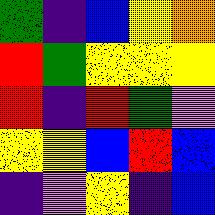[["green", "indigo", "blue", "yellow", "orange"], ["red", "green", "yellow", "yellow", "yellow"], ["red", "indigo", "red", "green", "violet"], ["yellow", "yellow", "blue", "red", "blue"], ["indigo", "violet", "yellow", "indigo", "blue"]]